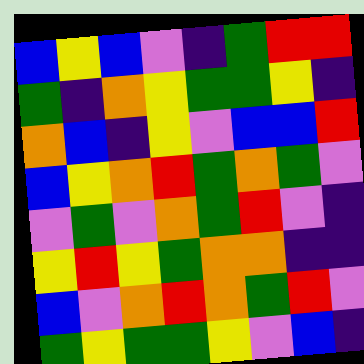[["blue", "yellow", "blue", "violet", "indigo", "green", "red", "red"], ["green", "indigo", "orange", "yellow", "green", "green", "yellow", "indigo"], ["orange", "blue", "indigo", "yellow", "violet", "blue", "blue", "red"], ["blue", "yellow", "orange", "red", "green", "orange", "green", "violet"], ["violet", "green", "violet", "orange", "green", "red", "violet", "indigo"], ["yellow", "red", "yellow", "green", "orange", "orange", "indigo", "indigo"], ["blue", "violet", "orange", "red", "orange", "green", "red", "violet"], ["green", "yellow", "green", "green", "yellow", "violet", "blue", "indigo"]]